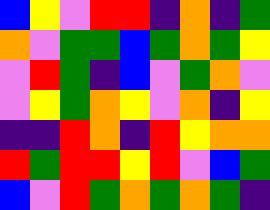[["blue", "yellow", "violet", "red", "red", "indigo", "orange", "indigo", "green"], ["orange", "violet", "green", "green", "blue", "green", "orange", "green", "yellow"], ["violet", "red", "green", "indigo", "blue", "violet", "green", "orange", "violet"], ["violet", "yellow", "green", "orange", "yellow", "violet", "orange", "indigo", "yellow"], ["indigo", "indigo", "red", "orange", "indigo", "red", "yellow", "orange", "orange"], ["red", "green", "red", "red", "yellow", "red", "violet", "blue", "green"], ["blue", "violet", "red", "green", "orange", "green", "orange", "green", "indigo"]]